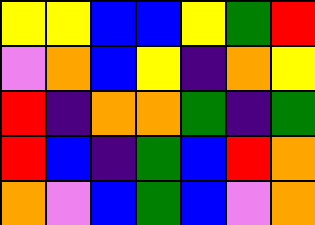[["yellow", "yellow", "blue", "blue", "yellow", "green", "red"], ["violet", "orange", "blue", "yellow", "indigo", "orange", "yellow"], ["red", "indigo", "orange", "orange", "green", "indigo", "green"], ["red", "blue", "indigo", "green", "blue", "red", "orange"], ["orange", "violet", "blue", "green", "blue", "violet", "orange"]]